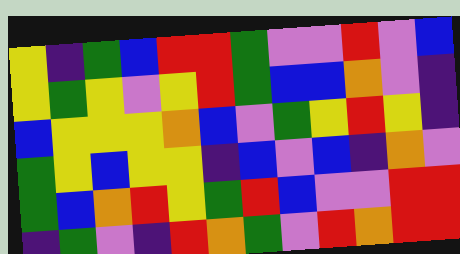[["yellow", "indigo", "green", "blue", "red", "red", "green", "violet", "violet", "red", "violet", "blue"], ["yellow", "green", "yellow", "violet", "yellow", "red", "green", "blue", "blue", "orange", "violet", "indigo"], ["blue", "yellow", "yellow", "yellow", "orange", "blue", "violet", "green", "yellow", "red", "yellow", "indigo"], ["green", "yellow", "blue", "yellow", "yellow", "indigo", "blue", "violet", "blue", "indigo", "orange", "violet"], ["green", "blue", "orange", "red", "yellow", "green", "red", "blue", "violet", "violet", "red", "red"], ["indigo", "green", "violet", "indigo", "red", "orange", "green", "violet", "red", "orange", "red", "red"]]